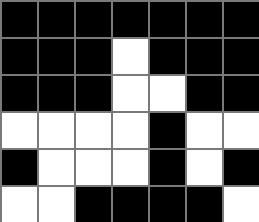[["black", "black", "black", "black", "black", "black", "black"], ["black", "black", "black", "white", "black", "black", "black"], ["black", "black", "black", "white", "white", "black", "black"], ["white", "white", "white", "white", "black", "white", "white"], ["black", "white", "white", "white", "black", "white", "black"], ["white", "white", "black", "black", "black", "black", "white"]]